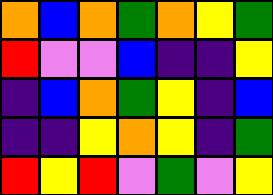[["orange", "blue", "orange", "green", "orange", "yellow", "green"], ["red", "violet", "violet", "blue", "indigo", "indigo", "yellow"], ["indigo", "blue", "orange", "green", "yellow", "indigo", "blue"], ["indigo", "indigo", "yellow", "orange", "yellow", "indigo", "green"], ["red", "yellow", "red", "violet", "green", "violet", "yellow"]]